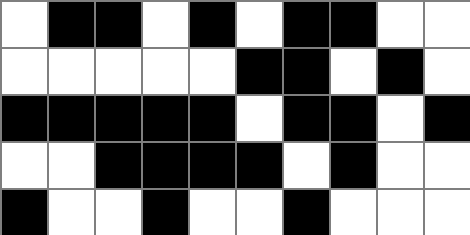[["white", "black", "black", "white", "black", "white", "black", "black", "white", "white"], ["white", "white", "white", "white", "white", "black", "black", "white", "black", "white"], ["black", "black", "black", "black", "black", "white", "black", "black", "white", "black"], ["white", "white", "black", "black", "black", "black", "white", "black", "white", "white"], ["black", "white", "white", "black", "white", "white", "black", "white", "white", "white"]]